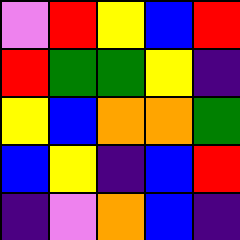[["violet", "red", "yellow", "blue", "red"], ["red", "green", "green", "yellow", "indigo"], ["yellow", "blue", "orange", "orange", "green"], ["blue", "yellow", "indigo", "blue", "red"], ["indigo", "violet", "orange", "blue", "indigo"]]